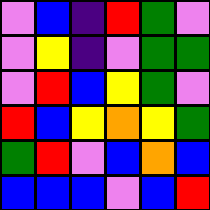[["violet", "blue", "indigo", "red", "green", "violet"], ["violet", "yellow", "indigo", "violet", "green", "green"], ["violet", "red", "blue", "yellow", "green", "violet"], ["red", "blue", "yellow", "orange", "yellow", "green"], ["green", "red", "violet", "blue", "orange", "blue"], ["blue", "blue", "blue", "violet", "blue", "red"]]